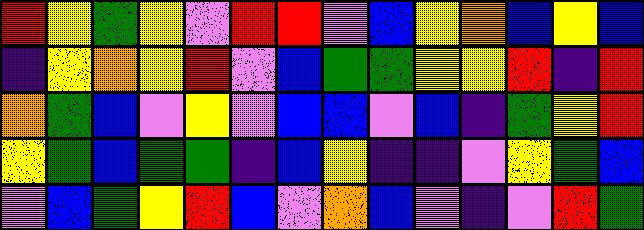[["red", "yellow", "green", "yellow", "violet", "red", "red", "violet", "blue", "yellow", "orange", "blue", "yellow", "blue"], ["indigo", "yellow", "orange", "yellow", "red", "violet", "blue", "green", "green", "yellow", "yellow", "red", "indigo", "red"], ["orange", "green", "blue", "violet", "yellow", "violet", "blue", "blue", "violet", "blue", "indigo", "green", "yellow", "red"], ["yellow", "green", "blue", "green", "green", "indigo", "blue", "yellow", "indigo", "indigo", "violet", "yellow", "green", "blue"], ["violet", "blue", "green", "yellow", "red", "blue", "violet", "orange", "blue", "violet", "indigo", "violet", "red", "green"]]